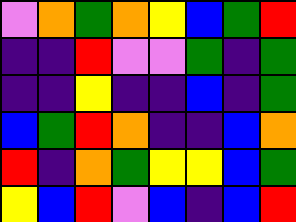[["violet", "orange", "green", "orange", "yellow", "blue", "green", "red"], ["indigo", "indigo", "red", "violet", "violet", "green", "indigo", "green"], ["indigo", "indigo", "yellow", "indigo", "indigo", "blue", "indigo", "green"], ["blue", "green", "red", "orange", "indigo", "indigo", "blue", "orange"], ["red", "indigo", "orange", "green", "yellow", "yellow", "blue", "green"], ["yellow", "blue", "red", "violet", "blue", "indigo", "blue", "red"]]